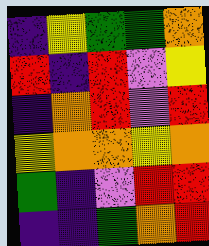[["indigo", "yellow", "green", "green", "orange"], ["red", "indigo", "red", "violet", "yellow"], ["indigo", "orange", "red", "violet", "red"], ["yellow", "orange", "orange", "yellow", "orange"], ["green", "indigo", "violet", "red", "red"], ["indigo", "indigo", "green", "orange", "red"]]